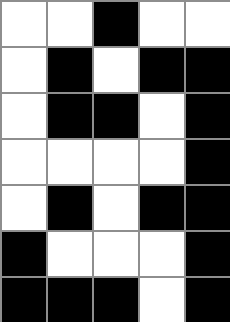[["white", "white", "black", "white", "white"], ["white", "black", "white", "black", "black"], ["white", "black", "black", "white", "black"], ["white", "white", "white", "white", "black"], ["white", "black", "white", "black", "black"], ["black", "white", "white", "white", "black"], ["black", "black", "black", "white", "black"]]